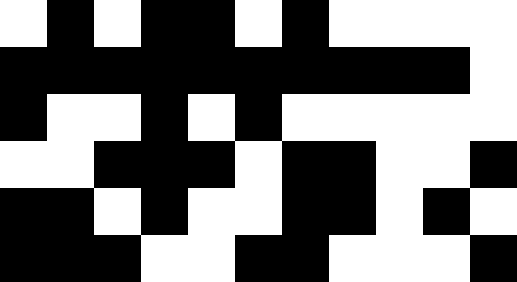[["white", "black", "white", "black", "black", "white", "black", "white", "white", "white", "white"], ["black", "black", "black", "black", "black", "black", "black", "black", "black", "black", "white"], ["black", "white", "white", "black", "white", "black", "white", "white", "white", "white", "white"], ["white", "white", "black", "black", "black", "white", "black", "black", "white", "white", "black"], ["black", "black", "white", "black", "white", "white", "black", "black", "white", "black", "white"], ["black", "black", "black", "white", "white", "black", "black", "white", "white", "white", "black"]]